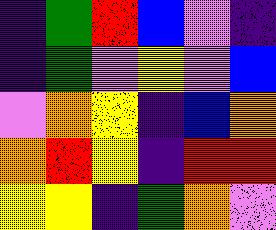[["indigo", "green", "red", "blue", "violet", "indigo"], ["indigo", "green", "violet", "yellow", "violet", "blue"], ["violet", "orange", "yellow", "indigo", "blue", "orange"], ["orange", "red", "yellow", "indigo", "red", "red"], ["yellow", "yellow", "indigo", "green", "orange", "violet"]]